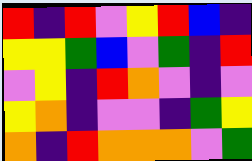[["red", "indigo", "red", "violet", "yellow", "red", "blue", "indigo"], ["yellow", "yellow", "green", "blue", "violet", "green", "indigo", "red"], ["violet", "yellow", "indigo", "red", "orange", "violet", "indigo", "violet"], ["yellow", "orange", "indigo", "violet", "violet", "indigo", "green", "yellow"], ["orange", "indigo", "red", "orange", "orange", "orange", "violet", "green"]]